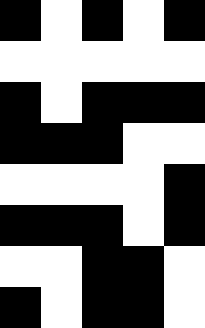[["black", "white", "black", "white", "black"], ["white", "white", "white", "white", "white"], ["black", "white", "black", "black", "black"], ["black", "black", "black", "white", "white"], ["white", "white", "white", "white", "black"], ["black", "black", "black", "white", "black"], ["white", "white", "black", "black", "white"], ["black", "white", "black", "black", "white"]]